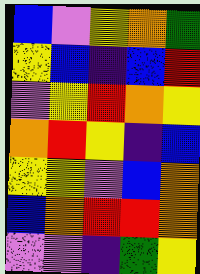[["blue", "violet", "yellow", "orange", "green"], ["yellow", "blue", "indigo", "blue", "red"], ["violet", "yellow", "red", "orange", "yellow"], ["orange", "red", "yellow", "indigo", "blue"], ["yellow", "yellow", "violet", "blue", "orange"], ["blue", "orange", "red", "red", "orange"], ["violet", "violet", "indigo", "green", "yellow"]]